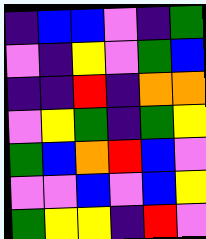[["indigo", "blue", "blue", "violet", "indigo", "green"], ["violet", "indigo", "yellow", "violet", "green", "blue"], ["indigo", "indigo", "red", "indigo", "orange", "orange"], ["violet", "yellow", "green", "indigo", "green", "yellow"], ["green", "blue", "orange", "red", "blue", "violet"], ["violet", "violet", "blue", "violet", "blue", "yellow"], ["green", "yellow", "yellow", "indigo", "red", "violet"]]